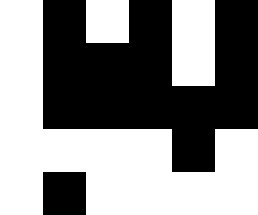[["white", "black", "white", "black", "white", "black"], ["white", "black", "black", "black", "white", "black"], ["white", "black", "black", "black", "black", "black"], ["white", "white", "white", "white", "black", "white"], ["white", "black", "white", "white", "white", "white"]]